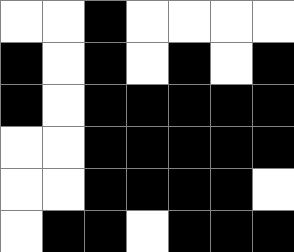[["white", "white", "black", "white", "white", "white", "white"], ["black", "white", "black", "white", "black", "white", "black"], ["black", "white", "black", "black", "black", "black", "black"], ["white", "white", "black", "black", "black", "black", "black"], ["white", "white", "black", "black", "black", "black", "white"], ["white", "black", "black", "white", "black", "black", "black"]]